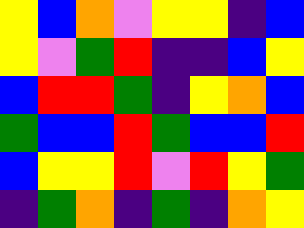[["yellow", "blue", "orange", "violet", "yellow", "yellow", "indigo", "blue"], ["yellow", "violet", "green", "red", "indigo", "indigo", "blue", "yellow"], ["blue", "red", "red", "green", "indigo", "yellow", "orange", "blue"], ["green", "blue", "blue", "red", "green", "blue", "blue", "red"], ["blue", "yellow", "yellow", "red", "violet", "red", "yellow", "green"], ["indigo", "green", "orange", "indigo", "green", "indigo", "orange", "yellow"]]